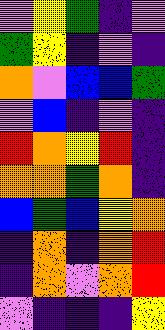[["violet", "yellow", "green", "indigo", "violet"], ["green", "yellow", "indigo", "violet", "indigo"], ["orange", "violet", "blue", "blue", "green"], ["violet", "blue", "indigo", "violet", "indigo"], ["red", "orange", "yellow", "red", "indigo"], ["orange", "orange", "green", "orange", "indigo"], ["blue", "green", "blue", "yellow", "orange"], ["indigo", "orange", "indigo", "orange", "red"], ["indigo", "orange", "violet", "orange", "red"], ["violet", "indigo", "indigo", "indigo", "yellow"]]